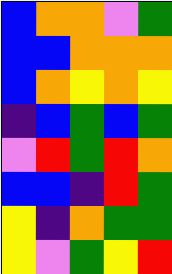[["blue", "orange", "orange", "violet", "green"], ["blue", "blue", "orange", "orange", "orange"], ["blue", "orange", "yellow", "orange", "yellow"], ["indigo", "blue", "green", "blue", "green"], ["violet", "red", "green", "red", "orange"], ["blue", "blue", "indigo", "red", "green"], ["yellow", "indigo", "orange", "green", "green"], ["yellow", "violet", "green", "yellow", "red"]]